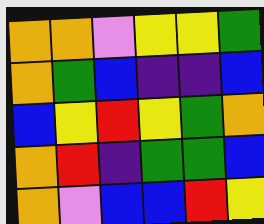[["orange", "orange", "violet", "yellow", "yellow", "green"], ["orange", "green", "blue", "indigo", "indigo", "blue"], ["blue", "yellow", "red", "yellow", "green", "orange"], ["orange", "red", "indigo", "green", "green", "blue"], ["orange", "violet", "blue", "blue", "red", "yellow"]]